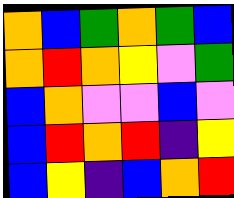[["orange", "blue", "green", "orange", "green", "blue"], ["orange", "red", "orange", "yellow", "violet", "green"], ["blue", "orange", "violet", "violet", "blue", "violet"], ["blue", "red", "orange", "red", "indigo", "yellow"], ["blue", "yellow", "indigo", "blue", "orange", "red"]]